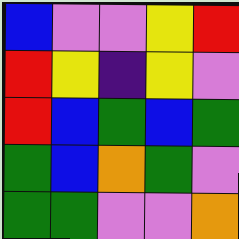[["blue", "violet", "violet", "yellow", "red"], ["red", "yellow", "indigo", "yellow", "violet"], ["red", "blue", "green", "blue", "green"], ["green", "blue", "orange", "green", "violet"], ["green", "green", "violet", "violet", "orange"]]